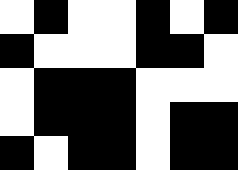[["white", "black", "white", "white", "black", "white", "black"], ["black", "white", "white", "white", "black", "black", "white"], ["white", "black", "black", "black", "white", "white", "white"], ["white", "black", "black", "black", "white", "black", "black"], ["black", "white", "black", "black", "white", "black", "black"]]